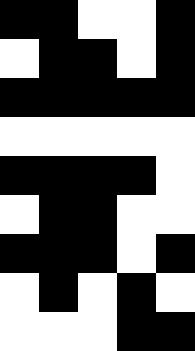[["black", "black", "white", "white", "black"], ["white", "black", "black", "white", "black"], ["black", "black", "black", "black", "black"], ["white", "white", "white", "white", "white"], ["black", "black", "black", "black", "white"], ["white", "black", "black", "white", "white"], ["black", "black", "black", "white", "black"], ["white", "black", "white", "black", "white"], ["white", "white", "white", "black", "black"]]